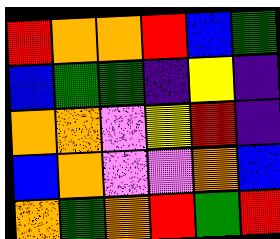[["red", "orange", "orange", "red", "blue", "green"], ["blue", "green", "green", "indigo", "yellow", "indigo"], ["orange", "orange", "violet", "yellow", "red", "indigo"], ["blue", "orange", "violet", "violet", "orange", "blue"], ["orange", "green", "orange", "red", "green", "red"]]